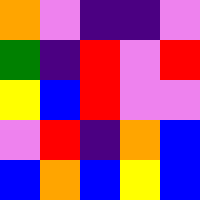[["orange", "violet", "indigo", "indigo", "violet"], ["green", "indigo", "red", "violet", "red"], ["yellow", "blue", "red", "violet", "violet"], ["violet", "red", "indigo", "orange", "blue"], ["blue", "orange", "blue", "yellow", "blue"]]